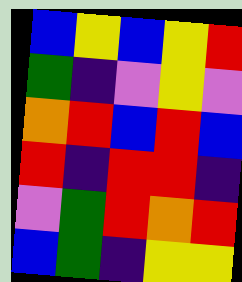[["blue", "yellow", "blue", "yellow", "red"], ["green", "indigo", "violet", "yellow", "violet"], ["orange", "red", "blue", "red", "blue"], ["red", "indigo", "red", "red", "indigo"], ["violet", "green", "red", "orange", "red"], ["blue", "green", "indigo", "yellow", "yellow"]]